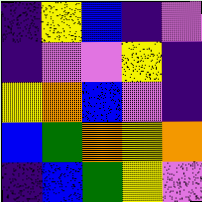[["indigo", "yellow", "blue", "indigo", "violet"], ["indigo", "violet", "violet", "yellow", "indigo"], ["yellow", "orange", "blue", "violet", "indigo"], ["blue", "green", "orange", "yellow", "orange"], ["indigo", "blue", "green", "yellow", "violet"]]